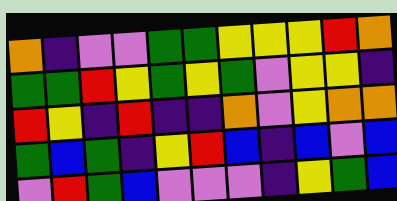[["orange", "indigo", "violet", "violet", "green", "green", "yellow", "yellow", "yellow", "red", "orange"], ["green", "green", "red", "yellow", "green", "yellow", "green", "violet", "yellow", "yellow", "indigo"], ["red", "yellow", "indigo", "red", "indigo", "indigo", "orange", "violet", "yellow", "orange", "orange"], ["green", "blue", "green", "indigo", "yellow", "red", "blue", "indigo", "blue", "violet", "blue"], ["violet", "red", "green", "blue", "violet", "violet", "violet", "indigo", "yellow", "green", "blue"]]